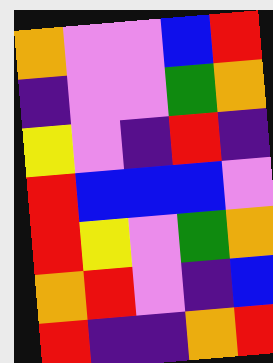[["orange", "violet", "violet", "blue", "red"], ["indigo", "violet", "violet", "green", "orange"], ["yellow", "violet", "indigo", "red", "indigo"], ["red", "blue", "blue", "blue", "violet"], ["red", "yellow", "violet", "green", "orange"], ["orange", "red", "violet", "indigo", "blue"], ["red", "indigo", "indigo", "orange", "red"]]